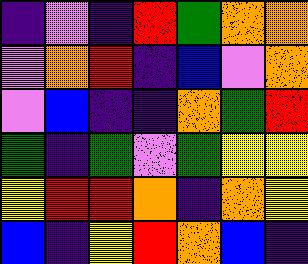[["indigo", "violet", "indigo", "red", "green", "orange", "orange"], ["violet", "orange", "red", "indigo", "blue", "violet", "orange"], ["violet", "blue", "indigo", "indigo", "orange", "green", "red"], ["green", "indigo", "green", "violet", "green", "yellow", "yellow"], ["yellow", "red", "red", "orange", "indigo", "orange", "yellow"], ["blue", "indigo", "yellow", "red", "orange", "blue", "indigo"]]